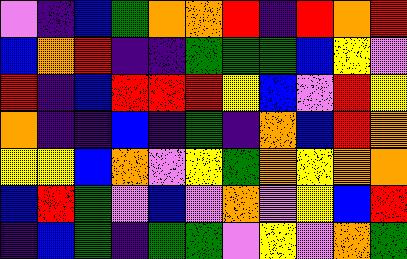[["violet", "indigo", "blue", "green", "orange", "orange", "red", "indigo", "red", "orange", "red"], ["blue", "orange", "red", "indigo", "indigo", "green", "green", "green", "blue", "yellow", "violet"], ["red", "indigo", "blue", "red", "red", "red", "yellow", "blue", "violet", "red", "yellow"], ["orange", "indigo", "indigo", "blue", "indigo", "green", "indigo", "orange", "blue", "red", "orange"], ["yellow", "yellow", "blue", "orange", "violet", "yellow", "green", "orange", "yellow", "orange", "orange"], ["blue", "red", "green", "violet", "blue", "violet", "orange", "violet", "yellow", "blue", "red"], ["indigo", "blue", "green", "indigo", "green", "green", "violet", "yellow", "violet", "orange", "green"]]